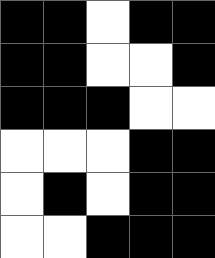[["black", "black", "white", "black", "black"], ["black", "black", "white", "white", "black"], ["black", "black", "black", "white", "white"], ["white", "white", "white", "black", "black"], ["white", "black", "white", "black", "black"], ["white", "white", "black", "black", "black"]]